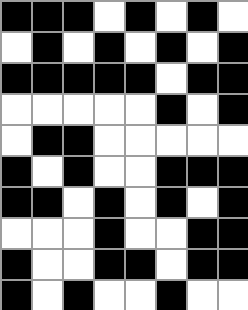[["black", "black", "black", "white", "black", "white", "black", "white"], ["white", "black", "white", "black", "white", "black", "white", "black"], ["black", "black", "black", "black", "black", "white", "black", "black"], ["white", "white", "white", "white", "white", "black", "white", "black"], ["white", "black", "black", "white", "white", "white", "white", "white"], ["black", "white", "black", "white", "white", "black", "black", "black"], ["black", "black", "white", "black", "white", "black", "white", "black"], ["white", "white", "white", "black", "white", "white", "black", "black"], ["black", "white", "white", "black", "black", "white", "black", "black"], ["black", "white", "black", "white", "white", "black", "white", "white"]]